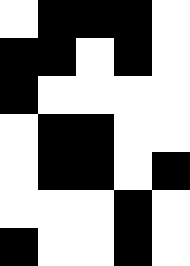[["white", "black", "black", "black", "white"], ["black", "black", "white", "black", "white"], ["black", "white", "white", "white", "white"], ["white", "black", "black", "white", "white"], ["white", "black", "black", "white", "black"], ["white", "white", "white", "black", "white"], ["black", "white", "white", "black", "white"]]